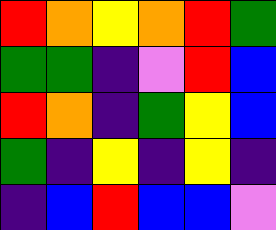[["red", "orange", "yellow", "orange", "red", "green"], ["green", "green", "indigo", "violet", "red", "blue"], ["red", "orange", "indigo", "green", "yellow", "blue"], ["green", "indigo", "yellow", "indigo", "yellow", "indigo"], ["indigo", "blue", "red", "blue", "blue", "violet"]]